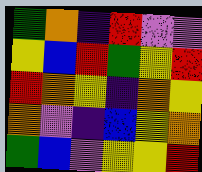[["green", "orange", "indigo", "red", "violet", "violet"], ["yellow", "blue", "red", "green", "yellow", "red"], ["red", "orange", "yellow", "indigo", "orange", "yellow"], ["orange", "violet", "indigo", "blue", "yellow", "orange"], ["green", "blue", "violet", "yellow", "yellow", "red"]]